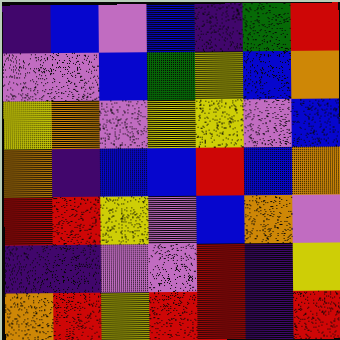[["indigo", "blue", "violet", "blue", "indigo", "green", "red"], ["violet", "violet", "blue", "green", "yellow", "blue", "orange"], ["yellow", "orange", "violet", "yellow", "yellow", "violet", "blue"], ["orange", "indigo", "blue", "blue", "red", "blue", "orange"], ["red", "red", "yellow", "violet", "blue", "orange", "violet"], ["indigo", "indigo", "violet", "violet", "red", "indigo", "yellow"], ["orange", "red", "yellow", "red", "red", "indigo", "red"]]